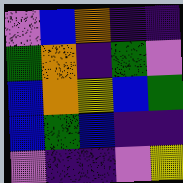[["violet", "blue", "orange", "indigo", "indigo"], ["green", "orange", "indigo", "green", "violet"], ["blue", "orange", "yellow", "blue", "green"], ["blue", "green", "blue", "indigo", "indigo"], ["violet", "indigo", "indigo", "violet", "yellow"]]